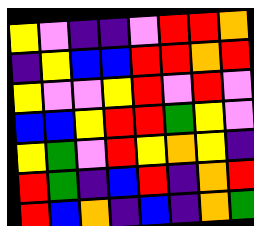[["yellow", "violet", "indigo", "indigo", "violet", "red", "red", "orange"], ["indigo", "yellow", "blue", "blue", "red", "red", "orange", "red"], ["yellow", "violet", "violet", "yellow", "red", "violet", "red", "violet"], ["blue", "blue", "yellow", "red", "red", "green", "yellow", "violet"], ["yellow", "green", "violet", "red", "yellow", "orange", "yellow", "indigo"], ["red", "green", "indigo", "blue", "red", "indigo", "orange", "red"], ["red", "blue", "orange", "indigo", "blue", "indigo", "orange", "green"]]